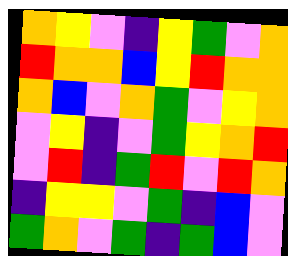[["orange", "yellow", "violet", "indigo", "yellow", "green", "violet", "orange"], ["red", "orange", "orange", "blue", "yellow", "red", "orange", "orange"], ["orange", "blue", "violet", "orange", "green", "violet", "yellow", "orange"], ["violet", "yellow", "indigo", "violet", "green", "yellow", "orange", "red"], ["violet", "red", "indigo", "green", "red", "violet", "red", "orange"], ["indigo", "yellow", "yellow", "violet", "green", "indigo", "blue", "violet"], ["green", "orange", "violet", "green", "indigo", "green", "blue", "violet"]]